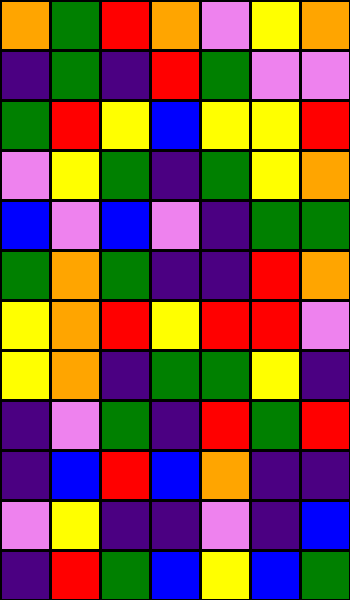[["orange", "green", "red", "orange", "violet", "yellow", "orange"], ["indigo", "green", "indigo", "red", "green", "violet", "violet"], ["green", "red", "yellow", "blue", "yellow", "yellow", "red"], ["violet", "yellow", "green", "indigo", "green", "yellow", "orange"], ["blue", "violet", "blue", "violet", "indigo", "green", "green"], ["green", "orange", "green", "indigo", "indigo", "red", "orange"], ["yellow", "orange", "red", "yellow", "red", "red", "violet"], ["yellow", "orange", "indigo", "green", "green", "yellow", "indigo"], ["indigo", "violet", "green", "indigo", "red", "green", "red"], ["indigo", "blue", "red", "blue", "orange", "indigo", "indigo"], ["violet", "yellow", "indigo", "indigo", "violet", "indigo", "blue"], ["indigo", "red", "green", "blue", "yellow", "blue", "green"]]